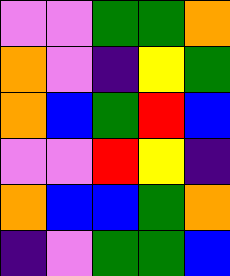[["violet", "violet", "green", "green", "orange"], ["orange", "violet", "indigo", "yellow", "green"], ["orange", "blue", "green", "red", "blue"], ["violet", "violet", "red", "yellow", "indigo"], ["orange", "blue", "blue", "green", "orange"], ["indigo", "violet", "green", "green", "blue"]]